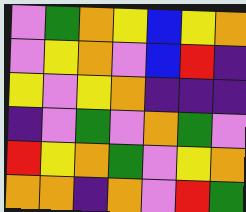[["violet", "green", "orange", "yellow", "blue", "yellow", "orange"], ["violet", "yellow", "orange", "violet", "blue", "red", "indigo"], ["yellow", "violet", "yellow", "orange", "indigo", "indigo", "indigo"], ["indigo", "violet", "green", "violet", "orange", "green", "violet"], ["red", "yellow", "orange", "green", "violet", "yellow", "orange"], ["orange", "orange", "indigo", "orange", "violet", "red", "green"]]